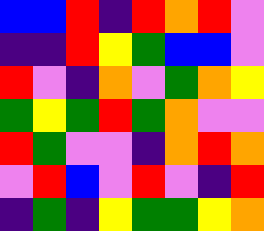[["blue", "blue", "red", "indigo", "red", "orange", "red", "violet"], ["indigo", "indigo", "red", "yellow", "green", "blue", "blue", "violet"], ["red", "violet", "indigo", "orange", "violet", "green", "orange", "yellow"], ["green", "yellow", "green", "red", "green", "orange", "violet", "violet"], ["red", "green", "violet", "violet", "indigo", "orange", "red", "orange"], ["violet", "red", "blue", "violet", "red", "violet", "indigo", "red"], ["indigo", "green", "indigo", "yellow", "green", "green", "yellow", "orange"]]